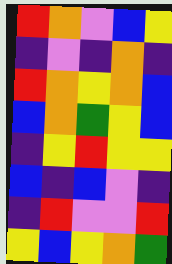[["red", "orange", "violet", "blue", "yellow"], ["indigo", "violet", "indigo", "orange", "indigo"], ["red", "orange", "yellow", "orange", "blue"], ["blue", "orange", "green", "yellow", "blue"], ["indigo", "yellow", "red", "yellow", "yellow"], ["blue", "indigo", "blue", "violet", "indigo"], ["indigo", "red", "violet", "violet", "red"], ["yellow", "blue", "yellow", "orange", "green"]]